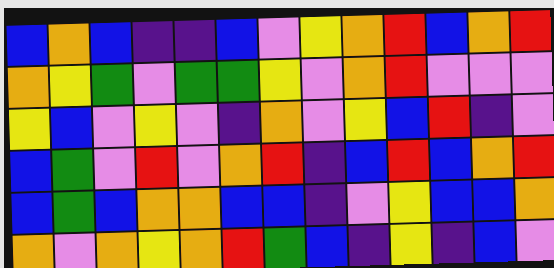[["blue", "orange", "blue", "indigo", "indigo", "blue", "violet", "yellow", "orange", "red", "blue", "orange", "red"], ["orange", "yellow", "green", "violet", "green", "green", "yellow", "violet", "orange", "red", "violet", "violet", "violet"], ["yellow", "blue", "violet", "yellow", "violet", "indigo", "orange", "violet", "yellow", "blue", "red", "indigo", "violet"], ["blue", "green", "violet", "red", "violet", "orange", "red", "indigo", "blue", "red", "blue", "orange", "red"], ["blue", "green", "blue", "orange", "orange", "blue", "blue", "indigo", "violet", "yellow", "blue", "blue", "orange"], ["orange", "violet", "orange", "yellow", "orange", "red", "green", "blue", "indigo", "yellow", "indigo", "blue", "violet"]]